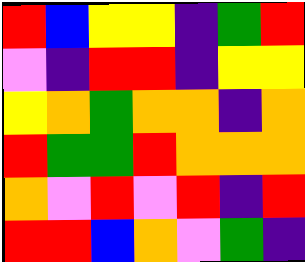[["red", "blue", "yellow", "yellow", "indigo", "green", "red"], ["violet", "indigo", "red", "red", "indigo", "yellow", "yellow"], ["yellow", "orange", "green", "orange", "orange", "indigo", "orange"], ["red", "green", "green", "red", "orange", "orange", "orange"], ["orange", "violet", "red", "violet", "red", "indigo", "red"], ["red", "red", "blue", "orange", "violet", "green", "indigo"]]